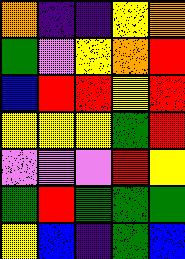[["orange", "indigo", "indigo", "yellow", "orange"], ["green", "violet", "yellow", "orange", "red"], ["blue", "red", "red", "yellow", "red"], ["yellow", "yellow", "yellow", "green", "red"], ["violet", "violet", "violet", "red", "yellow"], ["green", "red", "green", "green", "green"], ["yellow", "blue", "indigo", "green", "blue"]]